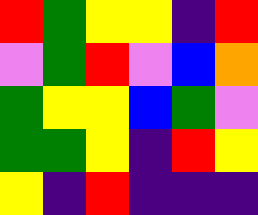[["red", "green", "yellow", "yellow", "indigo", "red"], ["violet", "green", "red", "violet", "blue", "orange"], ["green", "yellow", "yellow", "blue", "green", "violet"], ["green", "green", "yellow", "indigo", "red", "yellow"], ["yellow", "indigo", "red", "indigo", "indigo", "indigo"]]